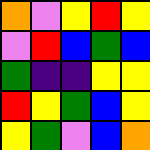[["orange", "violet", "yellow", "red", "yellow"], ["violet", "red", "blue", "green", "blue"], ["green", "indigo", "indigo", "yellow", "yellow"], ["red", "yellow", "green", "blue", "yellow"], ["yellow", "green", "violet", "blue", "orange"]]